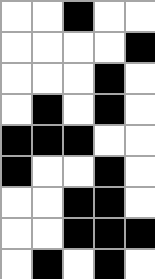[["white", "white", "black", "white", "white"], ["white", "white", "white", "white", "black"], ["white", "white", "white", "black", "white"], ["white", "black", "white", "black", "white"], ["black", "black", "black", "white", "white"], ["black", "white", "white", "black", "white"], ["white", "white", "black", "black", "white"], ["white", "white", "black", "black", "black"], ["white", "black", "white", "black", "white"]]